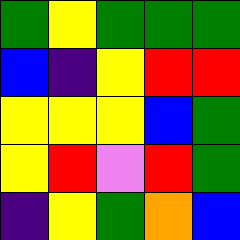[["green", "yellow", "green", "green", "green"], ["blue", "indigo", "yellow", "red", "red"], ["yellow", "yellow", "yellow", "blue", "green"], ["yellow", "red", "violet", "red", "green"], ["indigo", "yellow", "green", "orange", "blue"]]